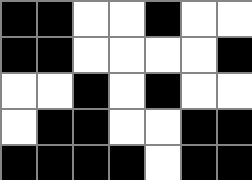[["black", "black", "white", "white", "black", "white", "white"], ["black", "black", "white", "white", "white", "white", "black"], ["white", "white", "black", "white", "black", "white", "white"], ["white", "black", "black", "white", "white", "black", "black"], ["black", "black", "black", "black", "white", "black", "black"]]